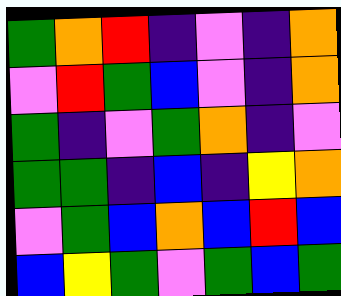[["green", "orange", "red", "indigo", "violet", "indigo", "orange"], ["violet", "red", "green", "blue", "violet", "indigo", "orange"], ["green", "indigo", "violet", "green", "orange", "indigo", "violet"], ["green", "green", "indigo", "blue", "indigo", "yellow", "orange"], ["violet", "green", "blue", "orange", "blue", "red", "blue"], ["blue", "yellow", "green", "violet", "green", "blue", "green"]]